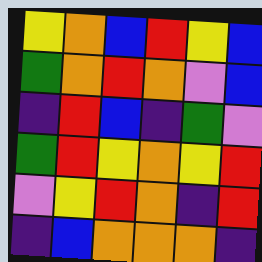[["yellow", "orange", "blue", "red", "yellow", "blue"], ["green", "orange", "red", "orange", "violet", "blue"], ["indigo", "red", "blue", "indigo", "green", "violet"], ["green", "red", "yellow", "orange", "yellow", "red"], ["violet", "yellow", "red", "orange", "indigo", "red"], ["indigo", "blue", "orange", "orange", "orange", "indigo"]]